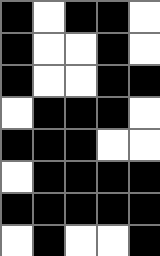[["black", "white", "black", "black", "white"], ["black", "white", "white", "black", "white"], ["black", "white", "white", "black", "black"], ["white", "black", "black", "black", "white"], ["black", "black", "black", "white", "white"], ["white", "black", "black", "black", "black"], ["black", "black", "black", "black", "black"], ["white", "black", "white", "white", "black"]]